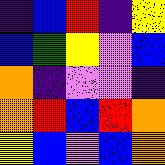[["indigo", "blue", "red", "indigo", "yellow"], ["blue", "green", "yellow", "violet", "blue"], ["orange", "indigo", "violet", "violet", "indigo"], ["orange", "red", "blue", "red", "orange"], ["yellow", "blue", "violet", "blue", "orange"]]